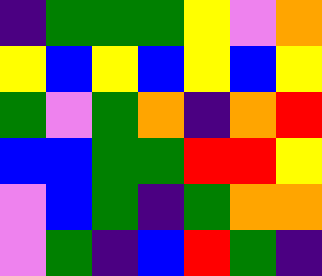[["indigo", "green", "green", "green", "yellow", "violet", "orange"], ["yellow", "blue", "yellow", "blue", "yellow", "blue", "yellow"], ["green", "violet", "green", "orange", "indigo", "orange", "red"], ["blue", "blue", "green", "green", "red", "red", "yellow"], ["violet", "blue", "green", "indigo", "green", "orange", "orange"], ["violet", "green", "indigo", "blue", "red", "green", "indigo"]]